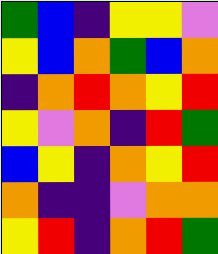[["green", "blue", "indigo", "yellow", "yellow", "violet"], ["yellow", "blue", "orange", "green", "blue", "orange"], ["indigo", "orange", "red", "orange", "yellow", "red"], ["yellow", "violet", "orange", "indigo", "red", "green"], ["blue", "yellow", "indigo", "orange", "yellow", "red"], ["orange", "indigo", "indigo", "violet", "orange", "orange"], ["yellow", "red", "indigo", "orange", "red", "green"]]